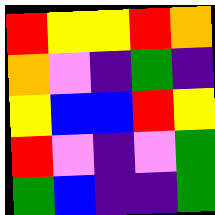[["red", "yellow", "yellow", "red", "orange"], ["orange", "violet", "indigo", "green", "indigo"], ["yellow", "blue", "blue", "red", "yellow"], ["red", "violet", "indigo", "violet", "green"], ["green", "blue", "indigo", "indigo", "green"]]